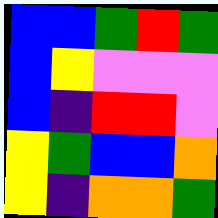[["blue", "blue", "green", "red", "green"], ["blue", "yellow", "violet", "violet", "violet"], ["blue", "indigo", "red", "red", "violet"], ["yellow", "green", "blue", "blue", "orange"], ["yellow", "indigo", "orange", "orange", "green"]]